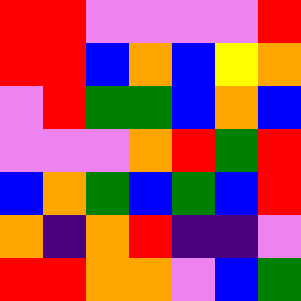[["red", "red", "violet", "violet", "violet", "violet", "red"], ["red", "red", "blue", "orange", "blue", "yellow", "orange"], ["violet", "red", "green", "green", "blue", "orange", "blue"], ["violet", "violet", "violet", "orange", "red", "green", "red"], ["blue", "orange", "green", "blue", "green", "blue", "red"], ["orange", "indigo", "orange", "red", "indigo", "indigo", "violet"], ["red", "red", "orange", "orange", "violet", "blue", "green"]]